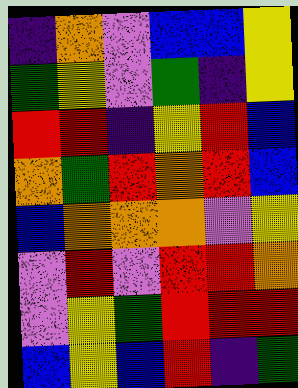[["indigo", "orange", "violet", "blue", "blue", "yellow"], ["green", "yellow", "violet", "green", "indigo", "yellow"], ["red", "red", "indigo", "yellow", "red", "blue"], ["orange", "green", "red", "orange", "red", "blue"], ["blue", "orange", "orange", "orange", "violet", "yellow"], ["violet", "red", "violet", "red", "red", "orange"], ["violet", "yellow", "green", "red", "red", "red"], ["blue", "yellow", "blue", "red", "indigo", "green"]]